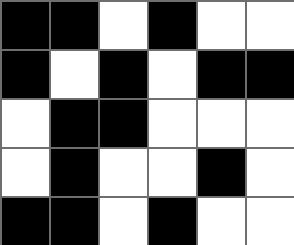[["black", "black", "white", "black", "white", "white"], ["black", "white", "black", "white", "black", "black"], ["white", "black", "black", "white", "white", "white"], ["white", "black", "white", "white", "black", "white"], ["black", "black", "white", "black", "white", "white"]]